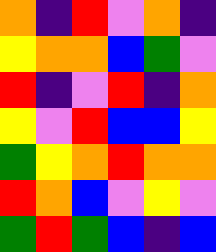[["orange", "indigo", "red", "violet", "orange", "indigo"], ["yellow", "orange", "orange", "blue", "green", "violet"], ["red", "indigo", "violet", "red", "indigo", "orange"], ["yellow", "violet", "red", "blue", "blue", "yellow"], ["green", "yellow", "orange", "red", "orange", "orange"], ["red", "orange", "blue", "violet", "yellow", "violet"], ["green", "red", "green", "blue", "indigo", "blue"]]